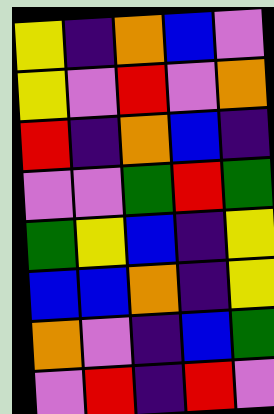[["yellow", "indigo", "orange", "blue", "violet"], ["yellow", "violet", "red", "violet", "orange"], ["red", "indigo", "orange", "blue", "indigo"], ["violet", "violet", "green", "red", "green"], ["green", "yellow", "blue", "indigo", "yellow"], ["blue", "blue", "orange", "indigo", "yellow"], ["orange", "violet", "indigo", "blue", "green"], ["violet", "red", "indigo", "red", "violet"]]